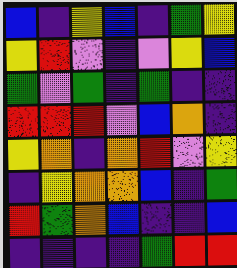[["blue", "indigo", "yellow", "blue", "indigo", "green", "yellow"], ["yellow", "red", "violet", "indigo", "violet", "yellow", "blue"], ["green", "violet", "green", "indigo", "green", "indigo", "indigo"], ["red", "red", "red", "violet", "blue", "orange", "indigo"], ["yellow", "orange", "indigo", "orange", "red", "violet", "yellow"], ["indigo", "yellow", "orange", "orange", "blue", "indigo", "green"], ["red", "green", "orange", "blue", "indigo", "indigo", "blue"], ["indigo", "indigo", "indigo", "indigo", "green", "red", "red"]]